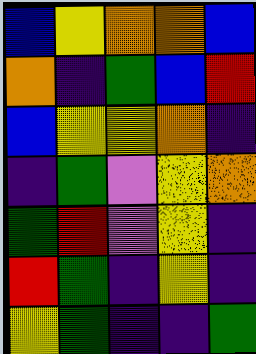[["blue", "yellow", "orange", "orange", "blue"], ["orange", "indigo", "green", "blue", "red"], ["blue", "yellow", "yellow", "orange", "indigo"], ["indigo", "green", "violet", "yellow", "orange"], ["green", "red", "violet", "yellow", "indigo"], ["red", "green", "indigo", "yellow", "indigo"], ["yellow", "green", "indigo", "indigo", "green"]]